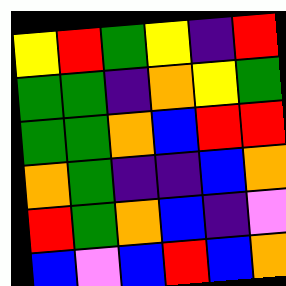[["yellow", "red", "green", "yellow", "indigo", "red"], ["green", "green", "indigo", "orange", "yellow", "green"], ["green", "green", "orange", "blue", "red", "red"], ["orange", "green", "indigo", "indigo", "blue", "orange"], ["red", "green", "orange", "blue", "indigo", "violet"], ["blue", "violet", "blue", "red", "blue", "orange"]]